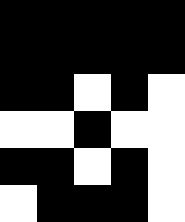[["black", "black", "black", "black", "black"], ["black", "black", "black", "black", "black"], ["black", "black", "white", "black", "white"], ["white", "white", "black", "white", "white"], ["black", "black", "white", "black", "white"], ["white", "black", "black", "black", "white"]]